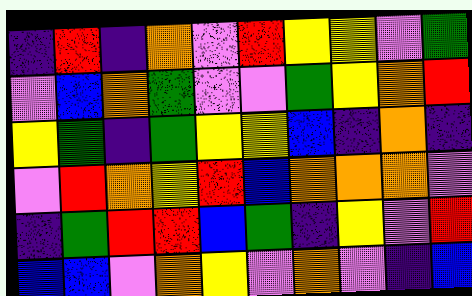[["indigo", "red", "indigo", "orange", "violet", "red", "yellow", "yellow", "violet", "green"], ["violet", "blue", "orange", "green", "violet", "violet", "green", "yellow", "orange", "red"], ["yellow", "green", "indigo", "green", "yellow", "yellow", "blue", "indigo", "orange", "indigo"], ["violet", "red", "orange", "yellow", "red", "blue", "orange", "orange", "orange", "violet"], ["indigo", "green", "red", "red", "blue", "green", "indigo", "yellow", "violet", "red"], ["blue", "blue", "violet", "orange", "yellow", "violet", "orange", "violet", "indigo", "blue"]]